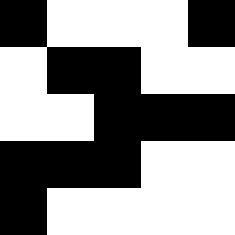[["black", "white", "white", "white", "black"], ["white", "black", "black", "white", "white"], ["white", "white", "black", "black", "black"], ["black", "black", "black", "white", "white"], ["black", "white", "white", "white", "white"]]